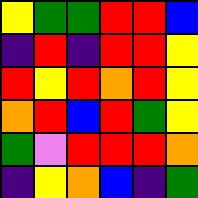[["yellow", "green", "green", "red", "red", "blue"], ["indigo", "red", "indigo", "red", "red", "yellow"], ["red", "yellow", "red", "orange", "red", "yellow"], ["orange", "red", "blue", "red", "green", "yellow"], ["green", "violet", "red", "red", "red", "orange"], ["indigo", "yellow", "orange", "blue", "indigo", "green"]]